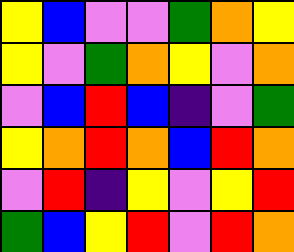[["yellow", "blue", "violet", "violet", "green", "orange", "yellow"], ["yellow", "violet", "green", "orange", "yellow", "violet", "orange"], ["violet", "blue", "red", "blue", "indigo", "violet", "green"], ["yellow", "orange", "red", "orange", "blue", "red", "orange"], ["violet", "red", "indigo", "yellow", "violet", "yellow", "red"], ["green", "blue", "yellow", "red", "violet", "red", "orange"]]